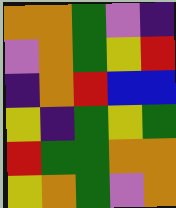[["orange", "orange", "green", "violet", "indigo"], ["violet", "orange", "green", "yellow", "red"], ["indigo", "orange", "red", "blue", "blue"], ["yellow", "indigo", "green", "yellow", "green"], ["red", "green", "green", "orange", "orange"], ["yellow", "orange", "green", "violet", "orange"]]